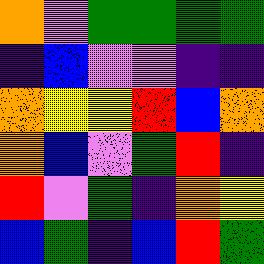[["orange", "violet", "green", "green", "green", "green"], ["indigo", "blue", "violet", "violet", "indigo", "indigo"], ["orange", "yellow", "yellow", "red", "blue", "orange"], ["orange", "blue", "violet", "green", "red", "indigo"], ["red", "violet", "green", "indigo", "orange", "yellow"], ["blue", "green", "indigo", "blue", "red", "green"]]